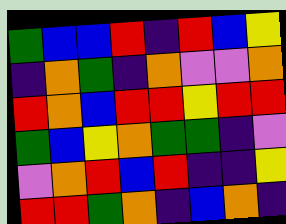[["green", "blue", "blue", "red", "indigo", "red", "blue", "yellow"], ["indigo", "orange", "green", "indigo", "orange", "violet", "violet", "orange"], ["red", "orange", "blue", "red", "red", "yellow", "red", "red"], ["green", "blue", "yellow", "orange", "green", "green", "indigo", "violet"], ["violet", "orange", "red", "blue", "red", "indigo", "indigo", "yellow"], ["red", "red", "green", "orange", "indigo", "blue", "orange", "indigo"]]